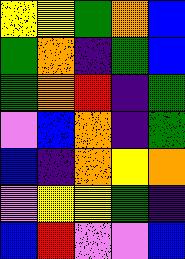[["yellow", "yellow", "green", "orange", "blue"], ["green", "orange", "indigo", "green", "blue"], ["green", "orange", "red", "indigo", "green"], ["violet", "blue", "orange", "indigo", "green"], ["blue", "indigo", "orange", "yellow", "orange"], ["violet", "yellow", "yellow", "green", "indigo"], ["blue", "red", "violet", "violet", "blue"]]